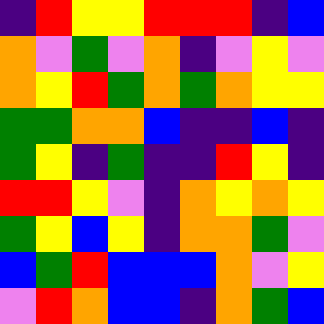[["indigo", "red", "yellow", "yellow", "red", "red", "red", "indigo", "blue"], ["orange", "violet", "green", "violet", "orange", "indigo", "violet", "yellow", "violet"], ["orange", "yellow", "red", "green", "orange", "green", "orange", "yellow", "yellow"], ["green", "green", "orange", "orange", "blue", "indigo", "indigo", "blue", "indigo"], ["green", "yellow", "indigo", "green", "indigo", "indigo", "red", "yellow", "indigo"], ["red", "red", "yellow", "violet", "indigo", "orange", "yellow", "orange", "yellow"], ["green", "yellow", "blue", "yellow", "indigo", "orange", "orange", "green", "violet"], ["blue", "green", "red", "blue", "blue", "blue", "orange", "violet", "yellow"], ["violet", "red", "orange", "blue", "blue", "indigo", "orange", "green", "blue"]]